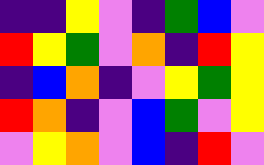[["indigo", "indigo", "yellow", "violet", "indigo", "green", "blue", "violet"], ["red", "yellow", "green", "violet", "orange", "indigo", "red", "yellow"], ["indigo", "blue", "orange", "indigo", "violet", "yellow", "green", "yellow"], ["red", "orange", "indigo", "violet", "blue", "green", "violet", "yellow"], ["violet", "yellow", "orange", "violet", "blue", "indigo", "red", "violet"]]